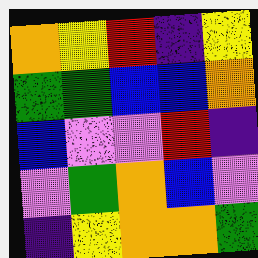[["orange", "yellow", "red", "indigo", "yellow"], ["green", "green", "blue", "blue", "orange"], ["blue", "violet", "violet", "red", "indigo"], ["violet", "green", "orange", "blue", "violet"], ["indigo", "yellow", "orange", "orange", "green"]]